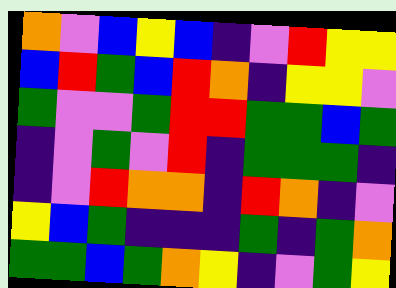[["orange", "violet", "blue", "yellow", "blue", "indigo", "violet", "red", "yellow", "yellow"], ["blue", "red", "green", "blue", "red", "orange", "indigo", "yellow", "yellow", "violet"], ["green", "violet", "violet", "green", "red", "red", "green", "green", "blue", "green"], ["indigo", "violet", "green", "violet", "red", "indigo", "green", "green", "green", "indigo"], ["indigo", "violet", "red", "orange", "orange", "indigo", "red", "orange", "indigo", "violet"], ["yellow", "blue", "green", "indigo", "indigo", "indigo", "green", "indigo", "green", "orange"], ["green", "green", "blue", "green", "orange", "yellow", "indigo", "violet", "green", "yellow"]]